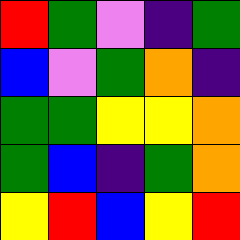[["red", "green", "violet", "indigo", "green"], ["blue", "violet", "green", "orange", "indigo"], ["green", "green", "yellow", "yellow", "orange"], ["green", "blue", "indigo", "green", "orange"], ["yellow", "red", "blue", "yellow", "red"]]